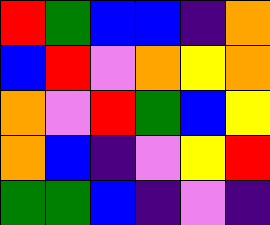[["red", "green", "blue", "blue", "indigo", "orange"], ["blue", "red", "violet", "orange", "yellow", "orange"], ["orange", "violet", "red", "green", "blue", "yellow"], ["orange", "blue", "indigo", "violet", "yellow", "red"], ["green", "green", "blue", "indigo", "violet", "indigo"]]